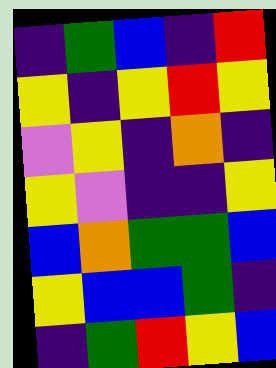[["indigo", "green", "blue", "indigo", "red"], ["yellow", "indigo", "yellow", "red", "yellow"], ["violet", "yellow", "indigo", "orange", "indigo"], ["yellow", "violet", "indigo", "indigo", "yellow"], ["blue", "orange", "green", "green", "blue"], ["yellow", "blue", "blue", "green", "indigo"], ["indigo", "green", "red", "yellow", "blue"]]